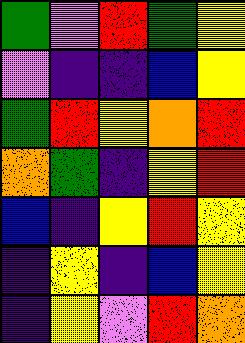[["green", "violet", "red", "green", "yellow"], ["violet", "indigo", "indigo", "blue", "yellow"], ["green", "red", "yellow", "orange", "red"], ["orange", "green", "indigo", "yellow", "red"], ["blue", "indigo", "yellow", "red", "yellow"], ["indigo", "yellow", "indigo", "blue", "yellow"], ["indigo", "yellow", "violet", "red", "orange"]]